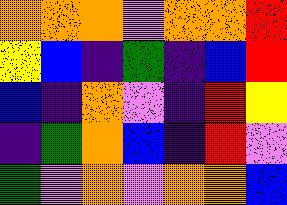[["orange", "orange", "orange", "violet", "orange", "orange", "red"], ["yellow", "blue", "indigo", "green", "indigo", "blue", "red"], ["blue", "indigo", "orange", "violet", "indigo", "red", "yellow"], ["indigo", "green", "orange", "blue", "indigo", "red", "violet"], ["green", "violet", "orange", "violet", "orange", "orange", "blue"]]